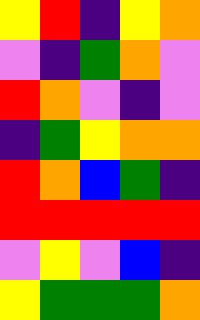[["yellow", "red", "indigo", "yellow", "orange"], ["violet", "indigo", "green", "orange", "violet"], ["red", "orange", "violet", "indigo", "violet"], ["indigo", "green", "yellow", "orange", "orange"], ["red", "orange", "blue", "green", "indigo"], ["red", "red", "red", "red", "red"], ["violet", "yellow", "violet", "blue", "indigo"], ["yellow", "green", "green", "green", "orange"]]